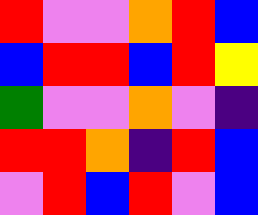[["red", "violet", "violet", "orange", "red", "blue"], ["blue", "red", "red", "blue", "red", "yellow"], ["green", "violet", "violet", "orange", "violet", "indigo"], ["red", "red", "orange", "indigo", "red", "blue"], ["violet", "red", "blue", "red", "violet", "blue"]]